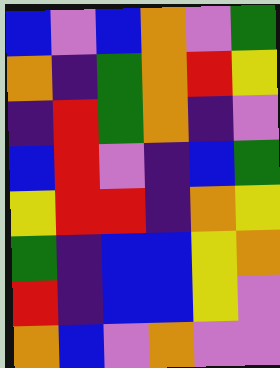[["blue", "violet", "blue", "orange", "violet", "green"], ["orange", "indigo", "green", "orange", "red", "yellow"], ["indigo", "red", "green", "orange", "indigo", "violet"], ["blue", "red", "violet", "indigo", "blue", "green"], ["yellow", "red", "red", "indigo", "orange", "yellow"], ["green", "indigo", "blue", "blue", "yellow", "orange"], ["red", "indigo", "blue", "blue", "yellow", "violet"], ["orange", "blue", "violet", "orange", "violet", "violet"]]